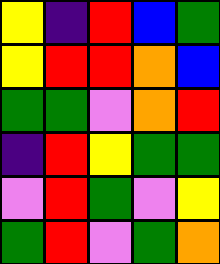[["yellow", "indigo", "red", "blue", "green"], ["yellow", "red", "red", "orange", "blue"], ["green", "green", "violet", "orange", "red"], ["indigo", "red", "yellow", "green", "green"], ["violet", "red", "green", "violet", "yellow"], ["green", "red", "violet", "green", "orange"]]